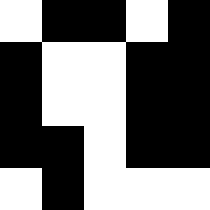[["white", "black", "black", "white", "black"], ["black", "white", "white", "black", "black"], ["black", "white", "white", "black", "black"], ["black", "black", "white", "black", "black"], ["white", "black", "white", "white", "white"]]